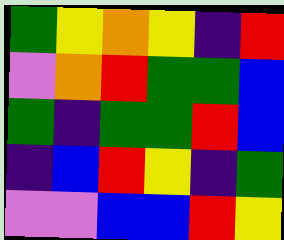[["green", "yellow", "orange", "yellow", "indigo", "red"], ["violet", "orange", "red", "green", "green", "blue"], ["green", "indigo", "green", "green", "red", "blue"], ["indigo", "blue", "red", "yellow", "indigo", "green"], ["violet", "violet", "blue", "blue", "red", "yellow"]]